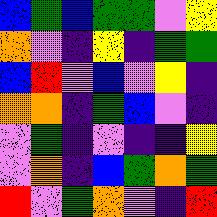[["blue", "green", "blue", "green", "green", "violet", "yellow"], ["orange", "violet", "indigo", "yellow", "indigo", "green", "green"], ["blue", "red", "violet", "blue", "violet", "yellow", "indigo"], ["orange", "orange", "indigo", "green", "blue", "violet", "indigo"], ["violet", "green", "indigo", "violet", "indigo", "indigo", "yellow"], ["violet", "orange", "indigo", "blue", "green", "orange", "green"], ["red", "violet", "green", "orange", "violet", "indigo", "red"]]